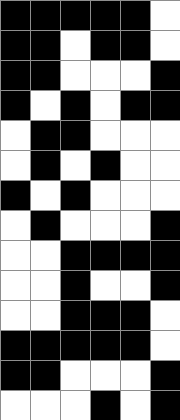[["black", "black", "black", "black", "black", "white"], ["black", "black", "white", "black", "black", "white"], ["black", "black", "white", "white", "white", "black"], ["black", "white", "black", "white", "black", "black"], ["white", "black", "black", "white", "white", "white"], ["white", "black", "white", "black", "white", "white"], ["black", "white", "black", "white", "white", "white"], ["white", "black", "white", "white", "white", "black"], ["white", "white", "black", "black", "black", "black"], ["white", "white", "black", "white", "white", "black"], ["white", "white", "black", "black", "black", "white"], ["black", "black", "black", "black", "black", "white"], ["black", "black", "white", "white", "white", "black"], ["white", "white", "white", "black", "white", "black"]]